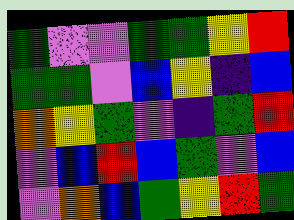[["green", "violet", "violet", "green", "green", "yellow", "red"], ["green", "green", "violet", "blue", "yellow", "indigo", "blue"], ["orange", "yellow", "green", "violet", "indigo", "green", "red"], ["violet", "blue", "red", "blue", "green", "violet", "blue"], ["violet", "orange", "blue", "green", "yellow", "red", "green"]]